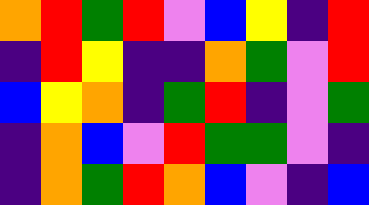[["orange", "red", "green", "red", "violet", "blue", "yellow", "indigo", "red"], ["indigo", "red", "yellow", "indigo", "indigo", "orange", "green", "violet", "red"], ["blue", "yellow", "orange", "indigo", "green", "red", "indigo", "violet", "green"], ["indigo", "orange", "blue", "violet", "red", "green", "green", "violet", "indigo"], ["indigo", "orange", "green", "red", "orange", "blue", "violet", "indigo", "blue"]]